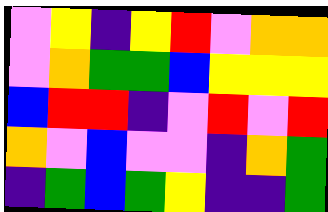[["violet", "yellow", "indigo", "yellow", "red", "violet", "orange", "orange"], ["violet", "orange", "green", "green", "blue", "yellow", "yellow", "yellow"], ["blue", "red", "red", "indigo", "violet", "red", "violet", "red"], ["orange", "violet", "blue", "violet", "violet", "indigo", "orange", "green"], ["indigo", "green", "blue", "green", "yellow", "indigo", "indigo", "green"]]